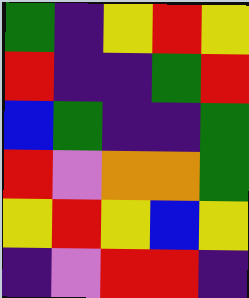[["green", "indigo", "yellow", "red", "yellow"], ["red", "indigo", "indigo", "green", "red"], ["blue", "green", "indigo", "indigo", "green"], ["red", "violet", "orange", "orange", "green"], ["yellow", "red", "yellow", "blue", "yellow"], ["indigo", "violet", "red", "red", "indigo"]]